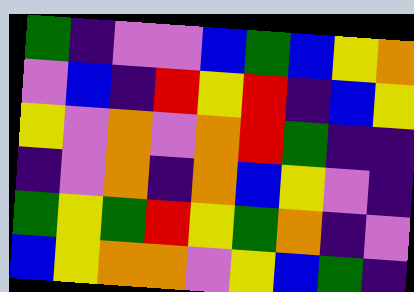[["green", "indigo", "violet", "violet", "blue", "green", "blue", "yellow", "orange"], ["violet", "blue", "indigo", "red", "yellow", "red", "indigo", "blue", "yellow"], ["yellow", "violet", "orange", "violet", "orange", "red", "green", "indigo", "indigo"], ["indigo", "violet", "orange", "indigo", "orange", "blue", "yellow", "violet", "indigo"], ["green", "yellow", "green", "red", "yellow", "green", "orange", "indigo", "violet"], ["blue", "yellow", "orange", "orange", "violet", "yellow", "blue", "green", "indigo"]]